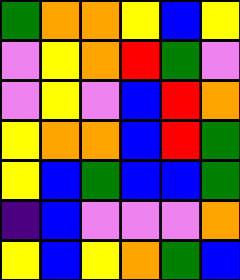[["green", "orange", "orange", "yellow", "blue", "yellow"], ["violet", "yellow", "orange", "red", "green", "violet"], ["violet", "yellow", "violet", "blue", "red", "orange"], ["yellow", "orange", "orange", "blue", "red", "green"], ["yellow", "blue", "green", "blue", "blue", "green"], ["indigo", "blue", "violet", "violet", "violet", "orange"], ["yellow", "blue", "yellow", "orange", "green", "blue"]]